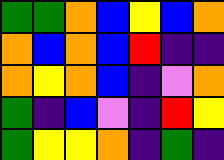[["green", "green", "orange", "blue", "yellow", "blue", "orange"], ["orange", "blue", "orange", "blue", "red", "indigo", "indigo"], ["orange", "yellow", "orange", "blue", "indigo", "violet", "orange"], ["green", "indigo", "blue", "violet", "indigo", "red", "yellow"], ["green", "yellow", "yellow", "orange", "indigo", "green", "indigo"]]